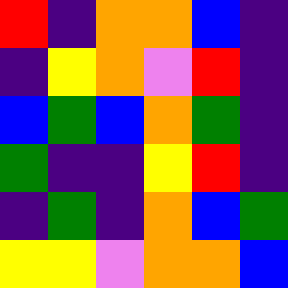[["red", "indigo", "orange", "orange", "blue", "indigo"], ["indigo", "yellow", "orange", "violet", "red", "indigo"], ["blue", "green", "blue", "orange", "green", "indigo"], ["green", "indigo", "indigo", "yellow", "red", "indigo"], ["indigo", "green", "indigo", "orange", "blue", "green"], ["yellow", "yellow", "violet", "orange", "orange", "blue"]]